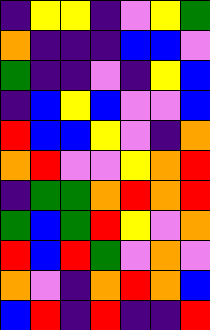[["indigo", "yellow", "yellow", "indigo", "violet", "yellow", "green"], ["orange", "indigo", "indigo", "indigo", "blue", "blue", "violet"], ["green", "indigo", "indigo", "violet", "indigo", "yellow", "blue"], ["indigo", "blue", "yellow", "blue", "violet", "violet", "blue"], ["red", "blue", "blue", "yellow", "violet", "indigo", "orange"], ["orange", "red", "violet", "violet", "yellow", "orange", "red"], ["indigo", "green", "green", "orange", "red", "orange", "red"], ["green", "blue", "green", "red", "yellow", "violet", "orange"], ["red", "blue", "red", "green", "violet", "orange", "violet"], ["orange", "violet", "indigo", "orange", "red", "orange", "blue"], ["blue", "red", "indigo", "red", "indigo", "indigo", "red"]]